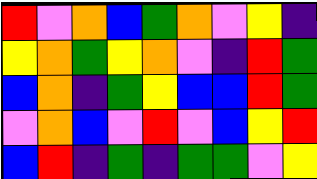[["red", "violet", "orange", "blue", "green", "orange", "violet", "yellow", "indigo"], ["yellow", "orange", "green", "yellow", "orange", "violet", "indigo", "red", "green"], ["blue", "orange", "indigo", "green", "yellow", "blue", "blue", "red", "green"], ["violet", "orange", "blue", "violet", "red", "violet", "blue", "yellow", "red"], ["blue", "red", "indigo", "green", "indigo", "green", "green", "violet", "yellow"]]